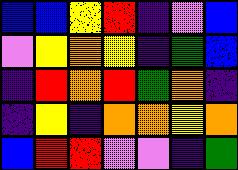[["blue", "blue", "yellow", "red", "indigo", "violet", "blue"], ["violet", "yellow", "orange", "yellow", "indigo", "green", "blue"], ["indigo", "red", "orange", "red", "green", "orange", "indigo"], ["indigo", "yellow", "indigo", "orange", "orange", "yellow", "orange"], ["blue", "red", "red", "violet", "violet", "indigo", "green"]]